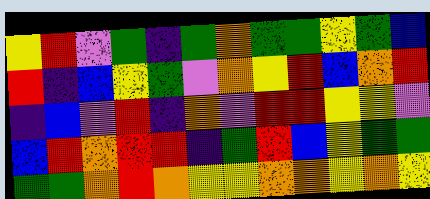[["yellow", "red", "violet", "green", "indigo", "green", "orange", "green", "green", "yellow", "green", "blue"], ["red", "indigo", "blue", "yellow", "green", "violet", "orange", "yellow", "red", "blue", "orange", "red"], ["indigo", "blue", "violet", "red", "indigo", "orange", "violet", "red", "red", "yellow", "yellow", "violet"], ["blue", "red", "orange", "red", "red", "indigo", "green", "red", "blue", "yellow", "green", "green"], ["green", "green", "orange", "red", "orange", "yellow", "yellow", "orange", "orange", "yellow", "orange", "yellow"]]